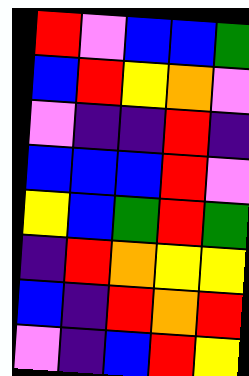[["red", "violet", "blue", "blue", "green"], ["blue", "red", "yellow", "orange", "violet"], ["violet", "indigo", "indigo", "red", "indigo"], ["blue", "blue", "blue", "red", "violet"], ["yellow", "blue", "green", "red", "green"], ["indigo", "red", "orange", "yellow", "yellow"], ["blue", "indigo", "red", "orange", "red"], ["violet", "indigo", "blue", "red", "yellow"]]